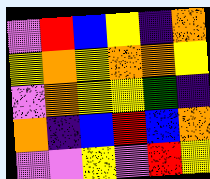[["violet", "red", "blue", "yellow", "indigo", "orange"], ["yellow", "orange", "yellow", "orange", "orange", "yellow"], ["violet", "orange", "yellow", "yellow", "green", "indigo"], ["orange", "indigo", "blue", "red", "blue", "orange"], ["violet", "violet", "yellow", "violet", "red", "yellow"]]